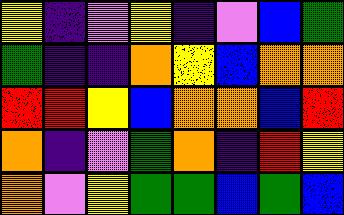[["yellow", "indigo", "violet", "yellow", "indigo", "violet", "blue", "green"], ["green", "indigo", "indigo", "orange", "yellow", "blue", "orange", "orange"], ["red", "red", "yellow", "blue", "orange", "orange", "blue", "red"], ["orange", "indigo", "violet", "green", "orange", "indigo", "red", "yellow"], ["orange", "violet", "yellow", "green", "green", "blue", "green", "blue"]]